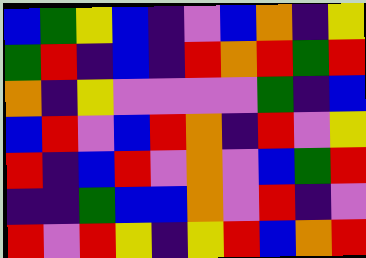[["blue", "green", "yellow", "blue", "indigo", "violet", "blue", "orange", "indigo", "yellow"], ["green", "red", "indigo", "blue", "indigo", "red", "orange", "red", "green", "red"], ["orange", "indigo", "yellow", "violet", "violet", "violet", "violet", "green", "indigo", "blue"], ["blue", "red", "violet", "blue", "red", "orange", "indigo", "red", "violet", "yellow"], ["red", "indigo", "blue", "red", "violet", "orange", "violet", "blue", "green", "red"], ["indigo", "indigo", "green", "blue", "blue", "orange", "violet", "red", "indigo", "violet"], ["red", "violet", "red", "yellow", "indigo", "yellow", "red", "blue", "orange", "red"]]